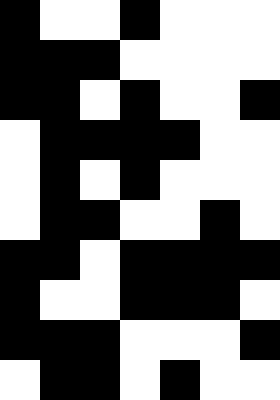[["black", "white", "white", "black", "white", "white", "white"], ["black", "black", "black", "white", "white", "white", "white"], ["black", "black", "white", "black", "white", "white", "black"], ["white", "black", "black", "black", "black", "white", "white"], ["white", "black", "white", "black", "white", "white", "white"], ["white", "black", "black", "white", "white", "black", "white"], ["black", "black", "white", "black", "black", "black", "black"], ["black", "white", "white", "black", "black", "black", "white"], ["black", "black", "black", "white", "white", "white", "black"], ["white", "black", "black", "white", "black", "white", "white"]]